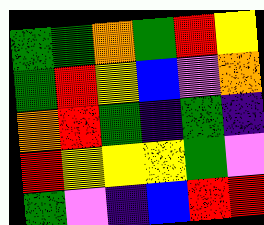[["green", "green", "orange", "green", "red", "yellow"], ["green", "red", "yellow", "blue", "violet", "orange"], ["orange", "red", "green", "indigo", "green", "indigo"], ["red", "yellow", "yellow", "yellow", "green", "violet"], ["green", "violet", "indigo", "blue", "red", "red"]]